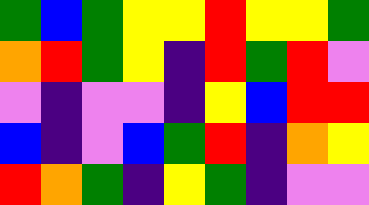[["green", "blue", "green", "yellow", "yellow", "red", "yellow", "yellow", "green"], ["orange", "red", "green", "yellow", "indigo", "red", "green", "red", "violet"], ["violet", "indigo", "violet", "violet", "indigo", "yellow", "blue", "red", "red"], ["blue", "indigo", "violet", "blue", "green", "red", "indigo", "orange", "yellow"], ["red", "orange", "green", "indigo", "yellow", "green", "indigo", "violet", "violet"]]